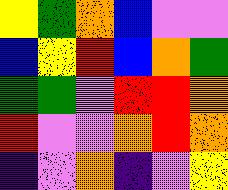[["yellow", "green", "orange", "blue", "violet", "violet"], ["blue", "yellow", "red", "blue", "orange", "green"], ["green", "green", "violet", "red", "red", "orange"], ["red", "violet", "violet", "orange", "red", "orange"], ["indigo", "violet", "orange", "indigo", "violet", "yellow"]]